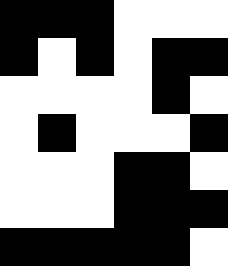[["black", "black", "black", "white", "white", "white"], ["black", "white", "black", "white", "black", "black"], ["white", "white", "white", "white", "black", "white"], ["white", "black", "white", "white", "white", "black"], ["white", "white", "white", "black", "black", "white"], ["white", "white", "white", "black", "black", "black"], ["black", "black", "black", "black", "black", "white"]]